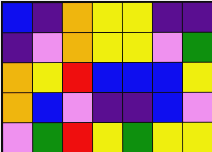[["blue", "indigo", "orange", "yellow", "yellow", "indigo", "indigo"], ["indigo", "violet", "orange", "yellow", "yellow", "violet", "green"], ["orange", "yellow", "red", "blue", "blue", "blue", "yellow"], ["orange", "blue", "violet", "indigo", "indigo", "blue", "violet"], ["violet", "green", "red", "yellow", "green", "yellow", "yellow"]]